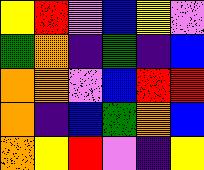[["yellow", "red", "violet", "blue", "yellow", "violet"], ["green", "orange", "indigo", "green", "indigo", "blue"], ["orange", "orange", "violet", "blue", "red", "red"], ["orange", "indigo", "blue", "green", "orange", "blue"], ["orange", "yellow", "red", "violet", "indigo", "yellow"]]